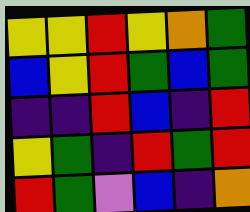[["yellow", "yellow", "red", "yellow", "orange", "green"], ["blue", "yellow", "red", "green", "blue", "green"], ["indigo", "indigo", "red", "blue", "indigo", "red"], ["yellow", "green", "indigo", "red", "green", "red"], ["red", "green", "violet", "blue", "indigo", "orange"]]